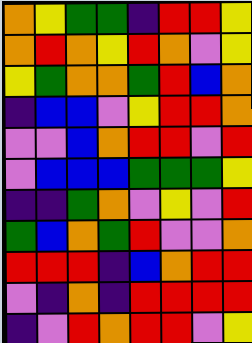[["orange", "yellow", "green", "green", "indigo", "red", "red", "yellow"], ["orange", "red", "orange", "yellow", "red", "orange", "violet", "yellow"], ["yellow", "green", "orange", "orange", "green", "red", "blue", "orange"], ["indigo", "blue", "blue", "violet", "yellow", "red", "red", "orange"], ["violet", "violet", "blue", "orange", "red", "red", "violet", "red"], ["violet", "blue", "blue", "blue", "green", "green", "green", "yellow"], ["indigo", "indigo", "green", "orange", "violet", "yellow", "violet", "red"], ["green", "blue", "orange", "green", "red", "violet", "violet", "orange"], ["red", "red", "red", "indigo", "blue", "orange", "red", "red"], ["violet", "indigo", "orange", "indigo", "red", "red", "red", "red"], ["indigo", "violet", "red", "orange", "red", "red", "violet", "yellow"]]